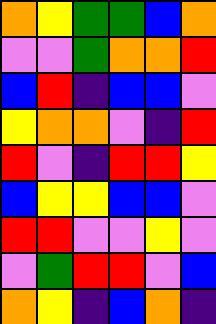[["orange", "yellow", "green", "green", "blue", "orange"], ["violet", "violet", "green", "orange", "orange", "red"], ["blue", "red", "indigo", "blue", "blue", "violet"], ["yellow", "orange", "orange", "violet", "indigo", "red"], ["red", "violet", "indigo", "red", "red", "yellow"], ["blue", "yellow", "yellow", "blue", "blue", "violet"], ["red", "red", "violet", "violet", "yellow", "violet"], ["violet", "green", "red", "red", "violet", "blue"], ["orange", "yellow", "indigo", "blue", "orange", "indigo"]]